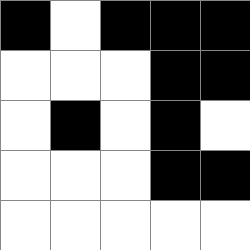[["black", "white", "black", "black", "black"], ["white", "white", "white", "black", "black"], ["white", "black", "white", "black", "white"], ["white", "white", "white", "black", "black"], ["white", "white", "white", "white", "white"]]